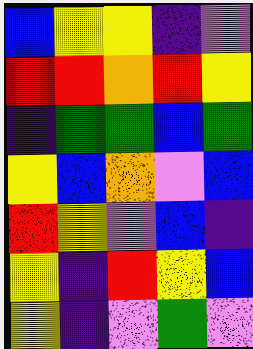[["blue", "yellow", "yellow", "indigo", "violet"], ["red", "red", "orange", "red", "yellow"], ["indigo", "green", "green", "blue", "green"], ["yellow", "blue", "orange", "violet", "blue"], ["red", "yellow", "violet", "blue", "indigo"], ["yellow", "indigo", "red", "yellow", "blue"], ["yellow", "indigo", "violet", "green", "violet"]]